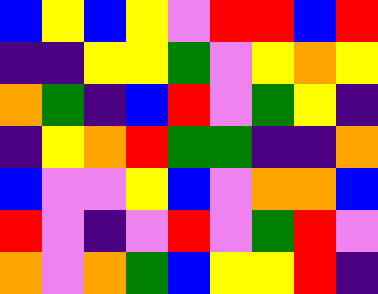[["blue", "yellow", "blue", "yellow", "violet", "red", "red", "blue", "red"], ["indigo", "indigo", "yellow", "yellow", "green", "violet", "yellow", "orange", "yellow"], ["orange", "green", "indigo", "blue", "red", "violet", "green", "yellow", "indigo"], ["indigo", "yellow", "orange", "red", "green", "green", "indigo", "indigo", "orange"], ["blue", "violet", "violet", "yellow", "blue", "violet", "orange", "orange", "blue"], ["red", "violet", "indigo", "violet", "red", "violet", "green", "red", "violet"], ["orange", "violet", "orange", "green", "blue", "yellow", "yellow", "red", "indigo"]]